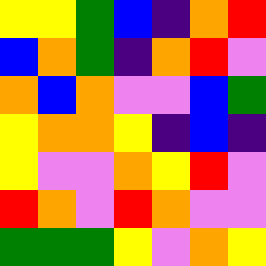[["yellow", "yellow", "green", "blue", "indigo", "orange", "red"], ["blue", "orange", "green", "indigo", "orange", "red", "violet"], ["orange", "blue", "orange", "violet", "violet", "blue", "green"], ["yellow", "orange", "orange", "yellow", "indigo", "blue", "indigo"], ["yellow", "violet", "violet", "orange", "yellow", "red", "violet"], ["red", "orange", "violet", "red", "orange", "violet", "violet"], ["green", "green", "green", "yellow", "violet", "orange", "yellow"]]